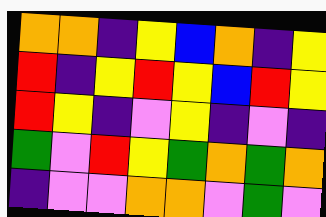[["orange", "orange", "indigo", "yellow", "blue", "orange", "indigo", "yellow"], ["red", "indigo", "yellow", "red", "yellow", "blue", "red", "yellow"], ["red", "yellow", "indigo", "violet", "yellow", "indigo", "violet", "indigo"], ["green", "violet", "red", "yellow", "green", "orange", "green", "orange"], ["indigo", "violet", "violet", "orange", "orange", "violet", "green", "violet"]]